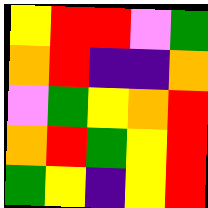[["yellow", "red", "red", "violet", "green"], ["orange", "red", "indigo", "indigo", "orange"], ["violet", "green", "yellow", "orange", "red"], ["orange", "red", "green", "yellow", "red"], ["green", "yellow", "indigo", "yellow", "red"]]